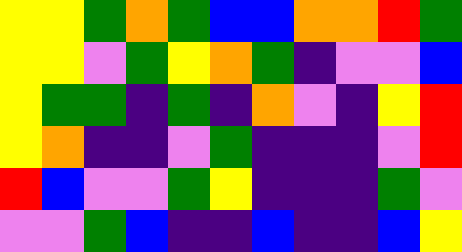[["yellow", "yellow", "green", "orange", "green", "blue", "blue", "orange", "orange", "red", "green"], ["yellow", "yellow", "violet", "green", "yellow", "orange", "green", "indigo", "violet", "violet", "blue"], ["yellow", "green", "green", "indigo", "green", "indigo", "orange", "violet", "indigo", "yellow", "red"], ["yellow", "orange", "indigo", "indigo", "violet", "green", "indigo", "indigo", "indigo", "violet", "red"], ["red", "blue", "violet", "violet", "green", "yellow", "indigo", "indigo", "indigo", "green", "violet"], ["violet", "violet", "green", "blue", "indigo", "indigo", "blue", "indigo", "indigo", "blue", "yellow"]]